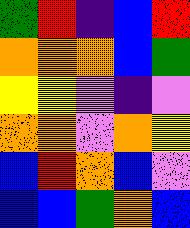[["green", "red", "indigo", "blue", "red"], ["orange", "orange", "orange", "blue", "green"], ["yellow", "yellow", "violet", "indigo", "violet"], ["orange", "orange", "violet", "orange", "yellow"], ["blue", "red", "orange", "blue", "violet"], ["blue", "blue", "green", "orange", "blue"]]